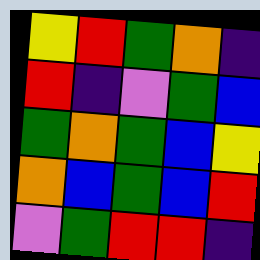[["yellow", "red", "green", "orange", "indigo"], ["red", "indigo", "violet", "green", "blue"], ["green", "orange", "green", "blue", "yellow"], ["orange", "blue", "green", "blue", "red"], ["violet", "green", "red", "red", "indigo"]]